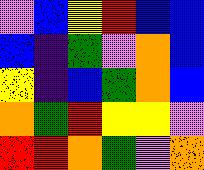[["violet", "blue", "yellow", "red", "blue", "blue"], ["blue", "indigo", "green", "violet", "orange", "blue"], ["yellow", "indigo", "blue", "green", "orange", "blue"], ["orange", "green", "red", "yellow", "yellow", "violet"], ["red", "red", "orange", "green", "violet", "orange"]]